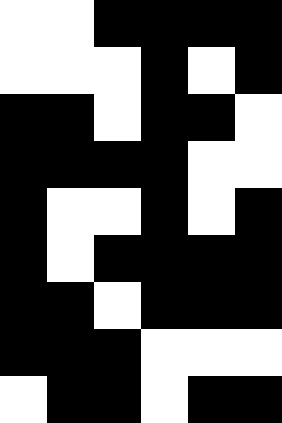[["white", "white", "black", "black", "black", "black"], ["white", "white", "white", "black", "white", "black"], ["black", "black", "white", "black", "black", "white"], ["black", "black", "black", "black", "white", "white"], ["black", "white", "white", "black", "white", "black"], ["black", "white", "black", "black", "black", "black"], ["black", "black", "white", "black", "black", "black"], ["black", "black", "black", "white", "white", "white"], ["white", "black", "black", "white", "black", "black"]]